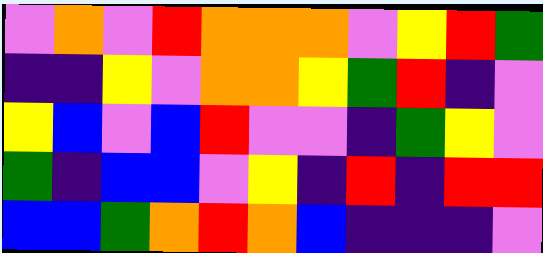[["violet", "orange", "violet", "red", "orange", "orange", "orange", "violet", "yellow", "red", "green"], ["indigo", "indigo", "yellow", "violet", "orange", "orange", "yellow", "green", "red", "indigo", "violet"], ["yellow", "blue", "violet", "blue", "red", "violet", "violet", "indigo", "green", "yellow", "violet"], ["green", "indigo", "blue", "blue", "violet", "yellow", "indigo", "red", "indigo", "red", "red"], ["blue", "blue", "green", "orange", "red", "orange", "blue", "indigo", "indigo", "indigo", "violet"]]